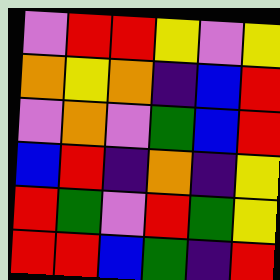[["violet", "red", "red", "yellow", "violet", "yellow"], ["orange", "yellow", "orange", "indigo", "blue", "red"], ["violet", "orange", "violet", "green", "blue", "red"], ["blue", "red", "indigo", "orange", "indigo", "yellow"], ["red", "green", "violet", "red", "green", "yellow"], ["red", "red", "blue", "green", "indigo", "red"]]